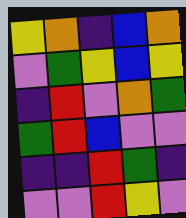[["yellow", "orange", "indigo", "blue", "orange"], ["violet", "green", "yellow", "blue", "yellow"], ["indigo", "red", "violet", "orange", "green"], ["green", "red", "blue", "violet", "violet"], ["indigo", "indigo", "red", "green", "indigo"], ["violet", "violet", "red", "yellow", "violet"]]